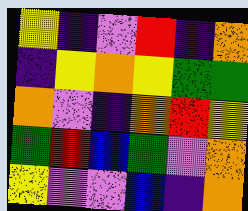[["yellow", "indigo", "violet", "red", "indigo", "orange"], ["indigo", "yellow", "orange", "yellow", "green", "green"], ["orange", "violet", "indigo", "orange", "red", "yellow"], ["green", "red", "blue", "green", "violet", "orange"], ["yellow", "violet", "violet", "blue", "indigo", "orange"]]